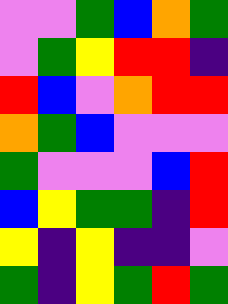[["violet", "violet", "green", "blue", "orange", "green"], ["violet", "green", "yellow", "red", "red", "indigo"], ["red", "blue", "violet", "orange", "red", "red"], ["orange", "green", "blue", "violet", "violet", "violet"], ["green", "violet", "violet", "violet", "blue", "red"], ["blue", "yellow", "green", "green", "indigo", "red"], ["yellow", "indigo", "yellow", "indigo", "indigo", "violet"], ["green", "indigo", "yellow", "green", "red", "green"]]